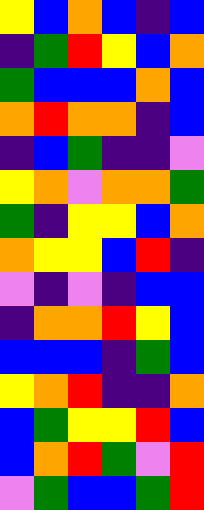[["yellow", "blue", "orange", "blue", "indigo", "blue"], ["indigo", "green", "red", "yellow", "blue", "orange"], ["green", "blue", "blue", "blue", "orange", "blue"], ["orange", "red", "orange", "orange", "indigo", "blue"], ["indigo", "blue", "green", "indigo", "indigo", "violet"], ["yellow", "orange", "violet", "orange", "orange", "green"], ["green", "indigo", "yellow", "yellow", "blue", "orange"], ["orange", "yellow", "yellow", "blue", "red", "indigo"], ["violet", "indigo", "violet", "indigo", "blue", "blue"], ["indigo", "orange", "orange", "red", "yellow", "blue"], ["blue", "blue", "blue", "indigo", "green", "blue"], ["yellow", "orange", "red", "indigo", "indigo", "orange"], ["blue", "green", "yellow", "yellow", "red", "blue"], ["blue", "orange", "red", "green", "violet", "red"], ["violet", "green", "blue", "blue", "green", "red"]]